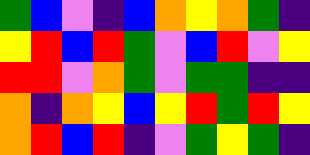[["green", "blue", "violet", "indigo", "blue", "orange", "yellow", "orange", "green", "indigo"], ["yellow", "red", "blue", "red", "green", "violet", "blue", "red", "violet", "yellow"], ["red", "red", "violet", "orange", "green", "violet", "green", "green", "indigo", "indigo"], ["orange", "indigo", "orange", "yellow", "blue", "yellow", "red", "green", "red", "yellow"], ["orange", "red", "blue", "red", "indigo", "violet", "green", "yellow", "green", "indigo"]]